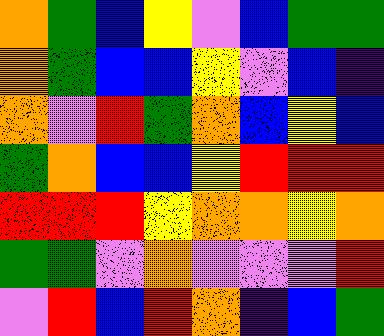[["orange", "green", "blue", "yellow", "violet", "blue", "green", "green"], ["orange", "green", "blue", "blue", "yellow", "violet", "blue", "indigo"], ["orange", "violet", "red", "green", "orange", "blue", "yellow", "blue"], ["green", "orange", "blue", "blue", "yellow", "red", "red", "red"], ["red", "red", "red", "yellow", "orange", "orange", "yellow", "orange"], ["green", "green", "violet", "orange", "violet", "violet", "violet", "red"], ["violet", "red", "blue", "red", "orange", "indigo", "blue", "green"]]